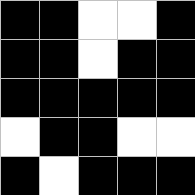[["black", "black", "white", "white", "black"], ["black", "black", "white", "black", "black"], ["black", "black", "black", "black", "black"], ["white", "black", "black", "white", "white"], ["black", "white", "black", "black", "black"]]